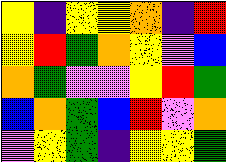[["yellow", "indigo", "yellow", "yellow", "orange", "indigo", "red"], ["yellow", "red", "green", "orange", "yellow", "violet", "blue"], ["orange", "green", "violet", "violet", "yellow", "red", "green"], ["blue", "orange", "green", "blue", "red", "violet", "orange"], ["violet", "yellow", "green", "indigo", "yellow", "yellow", "green"]]